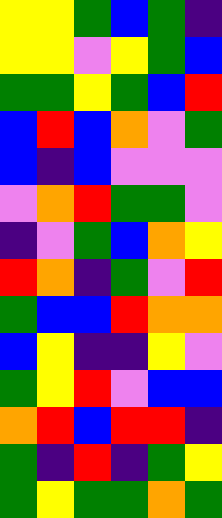[["yellow", "yellow", "green", "blue", "green", "indigo"], ["yellow", "yellow", "violet", "yellow", "green", "blue"], ["green", "green", "yellow", "green", "blue", "red"], ["blue", "red", "blue", "orange", "violet", "green"], ["blue", "indigo", "blue", "violet", "violet", "violet"], ["violet", "orange", "red", "green", "green", "violet"], ["indigo", "violet", "green", "blue", "orange", "yellow"], ["red", "orange", "indigo", "green", "violet", "red"], ["green", "blue", "blue", "red", "orange", "orange"], ["blue", "yellow", "indigo", "indigo", "yellow", "violet"], ["green", "yellow", "red", "violet", "blue", "blue"], ["orange", "red", "blue", "red", "red", "indigo"], ["green", "indigo", "red", "indigo", "green", "yellow"], ["green", "yellow", "green", "green", "orange", "green"]]